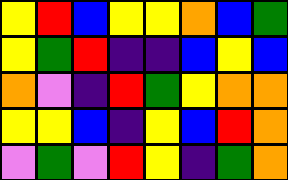[["yellow", "red", "blue", "yellow", "yellow", "orange", "blue", "green"], ["yellow", "green", "red", "indigo", "indigo", "blue", "yellow", "blue"], ["orange", "violet", "indigo", "red", "green", "yellow", "orange", "orange"], ["yellow", "yellow", "blue", "indigo", "yellow", "blue", "red", "orange"], ["violet", "green", "violet", "red", "yellow", "indigo", "green", "orange"]]